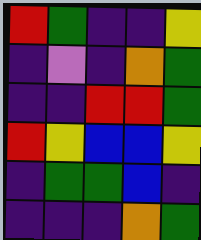[["red", "green", "indigo", "indigo", "yellow"], ["indigo", "violet", "indigo", "orange", "green"], ["indigo", "indigo", "red", "red", "green"], ["red", "yellow", "blue", "blue", "yellow"], ["indigo", "green", "green", "blue", "indigo"], ["indigo", "indigo", "indigo", "orange", "green"]]